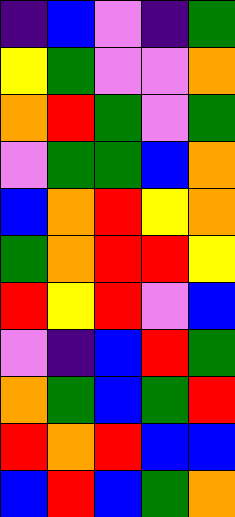[["indigo", "blue", "violet", "indigo", "green"], ["yellow", "green", "violet", "violet", "orange"], ["orange", "red", "green", "violet", "green"], ["violet", "green", "green", "blue", "orange"], ["blue", "orange", "red", "yellow", "orange"], ["green", "orange", "red", "red", "yellow"], ["red", "yellow", "red", "violet", "blue"], ["violet", "indigo", "blue", "red", "green"], ["orange", "green", "blue", "green", "red"], ["red", "orange", "red", "blue", "blue"], ["blue", "red", "blue", "green", "orange"]]